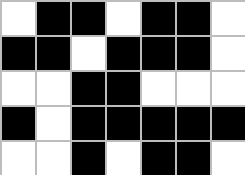[["white", "black", "black", "white", "black", "black", "white"], ["black", "black", "white", "black", "black", "black", "white"], ["white", "white", "black", "black", "white", "white", "white"], ["black", "white", "black", "black", "black", "black", "black"], ["white", "white", "black", "white", "black", "black", "white"]]